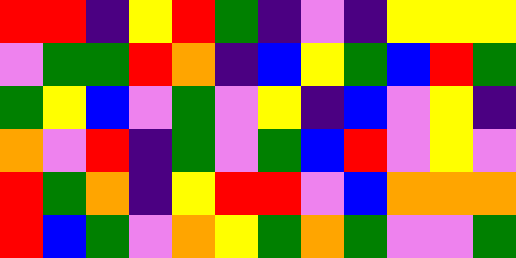[["red", "red", "indigo", "yellow", "red", "green", "indigo", "violet", "indigo", "yellow", "yellow", "yellow"], ["violet", "green", "green", "red", "orange", "indigo", "blue", "yellow", "green", "blue", "red", "green"], ["green", "yellow", "blue", "violet", "green", "violet", "yellow", "indigo", "blue", "violet", "yellow", "indigo"], ["orange", "violet", "red", "indigo", "green", "violet", "green", "blue", "red", "violet", "yellow", "violet"], ["red", "green", "orange", "indigo", "yellow", "red", "red", "violet", "blue", "orange", "orange", "orange"], ["red", "blue", "green", "violet", "orange", "yellow", "green", "orange", "green", "violet", "violet", "green"]]